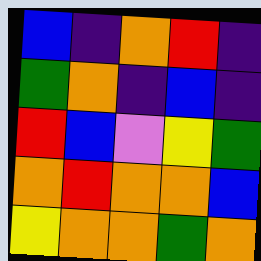[["blue", "indigo", "orange", "red", "indigo"], ["green", "orange", "indigo", "blue", "indigo"], ["red", "blue", "violet", "yellow", "green"], ["orange", "red", "orange", "orange", "blue"], ["yellow", "orange", "orange", "green", "orange"]]